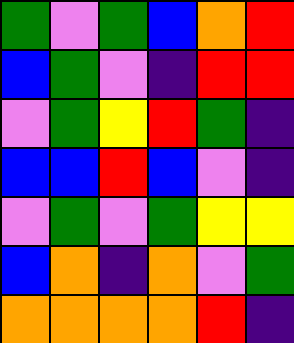[["green", "violet", "green", "blue", "orange", "red"], ["blue", "green", "violet", "indigo", "red", "red"], ["violet", "green", "yellow", "red", "green", "indigo"], ["blue", "blue", "red", "blue", "violet", "indigo"], ["violet", "green", "violet", "green", "yellow", "yellow"], ["blue", "orange", "indigo", "orange", "violet", "green"], ["orange", "orange", "orange", "orange", "red", "indigo"]]